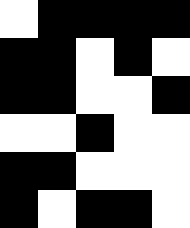[["white", "black", "black", "black", "black"], ["black", "black", "white", "black", "white"], ["black", "black", "white", "white", "black"], ["white", "white", "black", "white", "white"], ["black", "black", "white", "white", "white"], ["black", "white", "black", "black", "white"]]